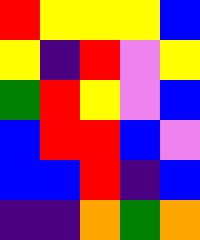[["red", "yellow", "yellow", "yellow", "blue"], ["yellow", "indigo", "red", "violet", "yellow"], ["green", "red", "yellow", "violet", "blue"], ["blue", "red", "red", "blue", "violet"], ["blue", "blue", "red", "indigo", "blue"], ["indigo", "indigo", "orange", "green", "orange"]]